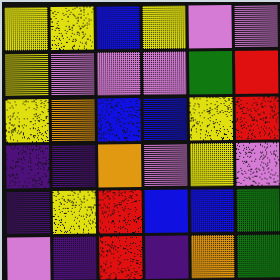[["yellow", "yellow", "blue", "yellow", "violet", "violet"], ["yellow", "violet", "violet", "violet", "green", "red"], ["yellow", "orange", "blue", "blue", "yellow", "red"], ["indigo", "indigo", "orange", "violet", "yellow", "violet"], ["indigo", "yellow", "red", "blue", "blue", "green"], ["violet", "indigo", "red", "indigo", "orange", "green"]]